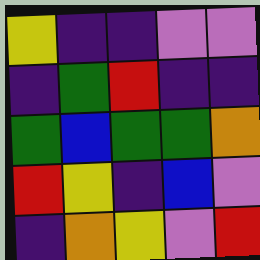[["yellow", "indigo", "indigo", "violet", "violet"], ["indigo", "green", "red", "indigo", "indigo"], ["green", "blue", "green", "green", "orange"], ["red", "yellow", "indigo", "blue", "violet"], ["indigo", "orange", "yellow", "violet", "red"]]